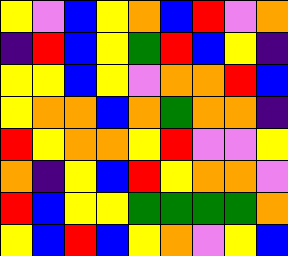[["yellow", "violet", "blue", "yellow", "orange", "blue", "red", "violet", "orange"], ["indigo", "red", "blue", "yellow", "green", "red", "blue", "yellow", "indigo"], ["yellow", "yellow", "blue", "yellow", "violet", "orange", "orange", "red", "blue"], ["yellow", "orange", "orange", "blue", "orange", "green", "orange", "orange", "indigo"], ["red", "yellow", "orange", "orange", "yellow", "red", "violet", "violet", "yellow"], ["orange", "indigo", "yellow", "blue", "red", "yellow", "orange", "orange", "violet"], ["red", "blue", "yellow", "yellow", "green", "green", "green", "green", "orange"], ["yellow", "blue", "red", "blue", "yellow", "orange", "violet", "yellow", "blue"]]